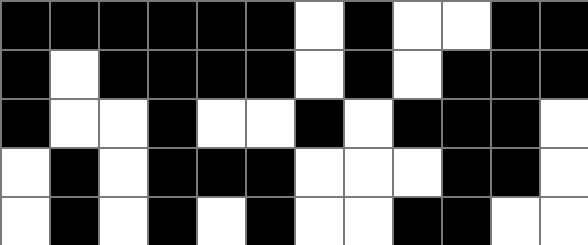[["black", "black", "black", "black", "black", "black", "white", "black", "white", "white", "black", "black"], ["black", "white", "black", "black", "black", "black", "white", "black", "white", "black", "black", "black"], ["black", "white", "white", "black", "white", "white", "black", "white", "black", "black", "black", "white"], ["white", "black", "white", "black", "black", "black", "white", "white", "white", "black", "black", "white"], ["white", "black", "white", "black", "white", "black", "white", "white", "black", "black", "white", "white"]]